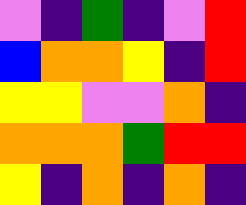[["violet", "indigo", "green", "indigo", "violet", "red"], ["blue", "orange", "orange", "yellow", "indigo", "red"], ["yellow", "yellow", "violet", "violet", "orange", "indigo"], ["orange", "orange", "orange", "green", "red", "red"], ["yellow", "indigo", "orange", "indigo", "orange", "indigo"]]